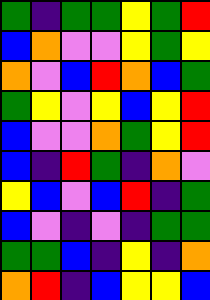[["green", "indigo", "green", "green", "yellow", "green", "red"], ["blue", "orange", "violet", "violet", "yellow", "green", "yellow"], ["orange", "violet", "blue", "red", "orange", "blue", "green"], ["green", "yellow", "violet", "yellow", "blue", "yellow", "red"], ["blue", "violet", "violet", "orange", "green", "yellow", "red"], ["blue", "indigo", "red", "green", "indigo", "orange", "violet"], ["yellow", "blue", "violet", "blue", "red", "indigo", "green"], ["blue", "violet", "indigo", "violet", "indigo", "green", "green"], ["green", "green", "blue", "indigo", "yellow", "indigo", "orange"], ["orange", "red", "indigo", "blue", "yellow", "yellow", "blue"]]